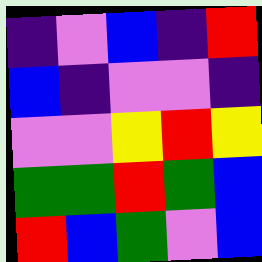[["indigo", "violet", "blue", "indigo", "red"], ["blue", "indigo", "violet", "violet", "indigo"], ["violet", "violet", "yellow", "red", "yellow"], ["green", "green", "red", "green", "blue"], ["red", "blue", "green", "violet", "blue"]]